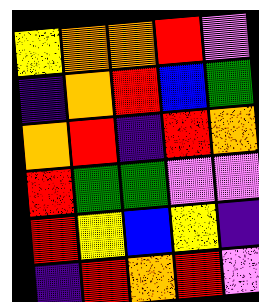[["yellow", "orange", "orange", "red", "violet"], ["indigo", "orange", "red", "blue", "green"], ["orange", "red", "indigo", "red", "orange"], ["red", "green", "green", "violet", "violet"], ["red", "yellow", "blue", "yellow", "indigo"], ["indigo", "red", "orange", "red", "violet"]]